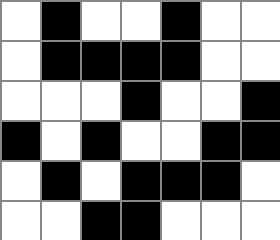[["white", "black", "white", "white", "black", "white", "white"], ["white", "black", "black", "black", "black", "white", "white"], ["white", "white", "white", "black", "white", "white", "black"], ["black", "white", "black", "white", "white", "black", "black"], ["white", "black", "white", "black", "black", "black", "white"], ["white", "white", "black", "black", "white", "white", "white"]]